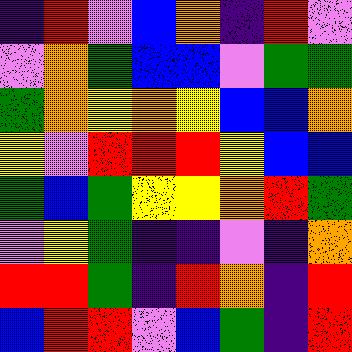[["indigo", "red", "violet", "blue", "orange", "indigo", "red", "violet"], ["violet", "orange", "green", "blue", "blue", "violet", "green", "green"], ["green", "orange", "yellow", "orange", "yellow", "blue", "blue", "orange"], ["yellow", "violet", "red", "red", "red", "yellow", "blue", "blue"], ["green", "blue", "green", "yellow", "yellow", "orange", "red", "green"], ["violet", "yellow", "green", "indigo", "indigo", "violet", "indigo", "orange"], ["red", "red", "green", "indigo", "red", "orange", "indigo", "red"], ["blue", "red", "red", "violet", "blue", "green", "indigo", "red"]]